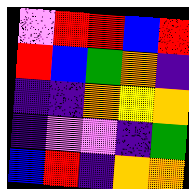[["violet", "red", "red", "blue", "red"], ["red", "blue", "green", "orange", "indigo"], ["indigo", "indigo", "orange", "yellow", "orange"], ["indigo", "violet", "violet", "indigo", "green"], ["blue", "red", "indigo", "orange", "orange"]]